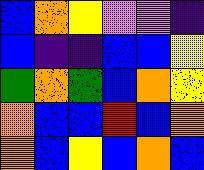[["blue", "orange", "yellow", "violet", "violet", "indigo"], ["blue", "indigo", "indigo", "blue", "blue", "yellow"], ["green", "orange", "green", "blue", "orange", "yellow"], ["orange", "blue", "blue", "red", "blue", "orange"], ["orange", "blue", "yellow", "blue", "orange", "blue"]]